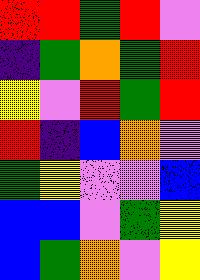[["red", "red", "green", "red", "violet"], ["indigo", "green", "orange", "green", "red"], ["yellow", "violet", "red", "green", "red"], ["red", "indigo", "blue", "orange", "violet"], ["green", "yellow", "violet", "violet", "blue"], ["blue", "blue", "violet", "green", "yellow"], ["blue", "green", "orange", "violet", "yellow"]]